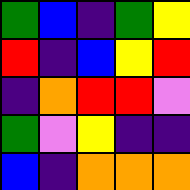[["green", "blue", "indigo", "green", "yellow"], ["red", "indigo", "blue", "yellow", "red"], ["indigo", "orange", "red", "red", "violet"], ["green", "violet", "yellow", "indigo", "indigo"], ["blue", "indigo", "orange", "orange", "orange"]]